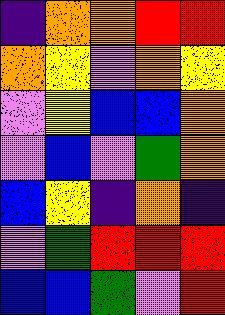[["indigo", "orange", "orange", "red", "red"], ["orange", "yellow", "violet", "orange", "yellow"], ["violet", "yellow", "blue", "blue", "orange"], ["violet", "blue", "violet", "green", "orange"], ["blue", "yellow", "indigo", "orange", "indigo"], ["violet", "green", "red", "red", "red"], ["blue", "blue", "green", "violet", "red"]]